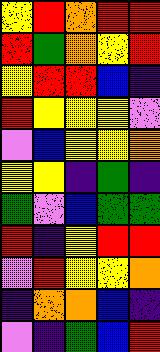[["yellow", "red", "orange", "red", "red"], ["red", "green", "orange", "yellow", "red"], ["yellow", "red", "red", "blue", "indigo"], ["red", "yellow", "yellow", "yellow", "violet"], ["violet", "blue", "yellow", "yellow", "orange"], ["yellow", "yellow", "indigo", "green", "indigo"], ["green", "violet", "blue", "green", "green"], ["red", "indigo", "yellow", "red", "red"], ["violet", "red", "yellow", "yellow", "orange"], ["indigo", "orange", "orange", "blue", "indigo"], ["violet", "indigo", "green", "blue", "red"]]